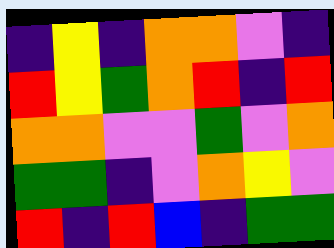[["indigo", "yellow", "indigo", "orange", "orange", "violet", "indigo"], ["red", "yellow", "green", "orange", "red", "indigo", "red"], ["orange", "orange", "violet", "violet", "green", "violet", "orange"], ["green", "green", "indigo", "violet", "orange", "yellow", "violet"], ["red", "indigo", "red", "blue", "indigo", "green", "green"]]